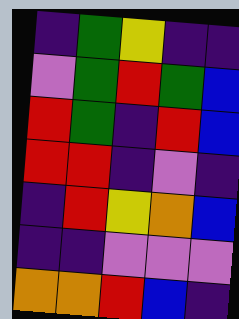[["indigo", "green", "yellow", "indigo", "indigo"], ["violet", "green", "red", "green", "blue"], ["red", "green", "indigo", "red", "blue"], ["red", "red", "indigo", "violet", "indigo"], ["indigo", "red", "yellow", "orange", "blue"], ["indigo", "indigo", "violet", "violet", "violet"], ["orange", "orange", "red", "blue", "indigo"]]